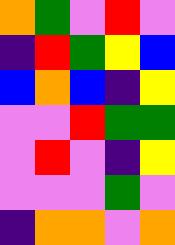[["orange", "green", "violet", "red", "violet"], ["indigo", "red", "green", "yellow", "blue"], ["blue", "orange", "blue", "indigo", "yellow"], ["violet", "violet", "red", "green", "green"], ["violet", "red", "violet", "indigo", "yellow"], ["violet", "violet", "violet", "green", "violet"], ["indigo", "orange", "orange", "violet", "orange"]]